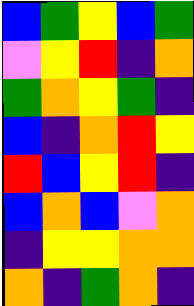[["blue", "green", "yellow", "blue", "green"], ["violet", "yellow", "red", "indigo", "orange"], ["green", "orange", "yellow", "green", "indigo"], ["blue", "indigo", "orange", "red", "yellow"], ["red", "blue", "yellow", "red", "indigo"], ["blue", "orange", "blue", "violet", "orange"], ["indigo", "yellow", "yellow", "orange", "orange"], ["orange", "indigo", "green", "orange", "indigo"]]